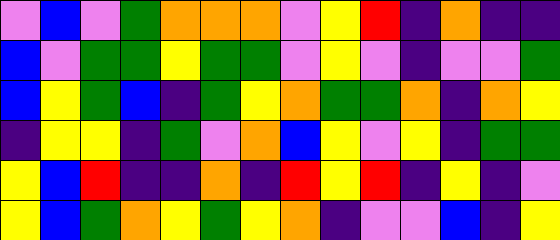[["violet", "blue", "violet", "green", "orange", "orange", "orange", "violet", "yellow", "red", "indigo", "orange", "indigo", "indigo"], ["blue", "violet", "green", "green", "yellow", "green", "green", "violet", "yellow", "violet", "indigo", "violet", "violet", "green"], ["blue", "yellow", "green", "blue", "indigo", "green", "yellow", "orange", "green", "green", "orange", "indigo", "orange", "yellow"], ["indigo", "yellow", "yellow", "indigo", "green", "violet", "orange", "blue", "yellow", "violet", "yellow", "indigo", "green", "green"], ["yellow", "blue", "red", "indigo", "indigo", "orange", "indigo", "red", "yellow", "red", "indigo", "yellow", "indigo", "violet"], ["yellow", "blue", "green", "orange", "yellow", "green", "yellow", "orange", "indigo", "violet", "violet", "blue", "indigo", "yellow"]]